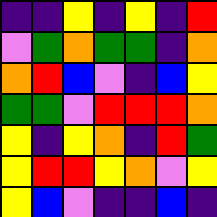[["indigo", "indigo", "yellow", "indigo", "yellow", "indigo", "red"], ["violet", "green", "orange", "green", "green", "indigo", "orange"], ["orange", "red", "blue", "violet", "indigo", "blue", "yellow"], ["green", "green", "violet", "red", "red", "red", "orange"], ["yellow", "indigo", "yellow", "orange", "indigo", "red", "green"], ["yellow", "red", "red", "yellow", "orange", "violet", "yellow"], ["yellow", "blue", "violet", "indigo", "indigo", "blue", "indigo"]]